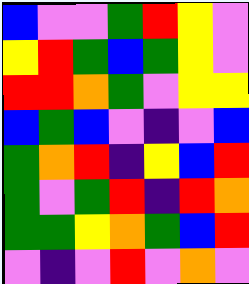[["blue", "violet", "violet", "green", "red", "yellow", "violet"], ["yellow", "red", "green", "blue", "green", "yellow", "violet"], ["red", "red", "orange", "green", "violet", "yellow", "yellow"], ["blue", "green", "blue", "violet", "indigo", "violet", "blue"], ["green", "orange", "red", "indigo", "yellow", "blue", "red"], ["green", "violet", "green", "red", "indigo", "red", "orange"], ["green", "green", "yellow", "orange", "green", "blue", "red"], ["violet", "indigo", "violet", "red", "violet", "orange", "violet"]]